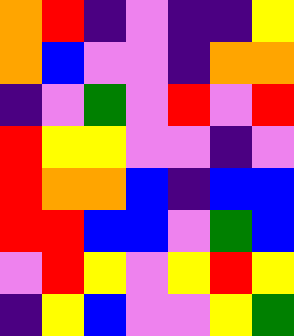[["orange", "red", "indigo", "violet", "indigo", "indigo", "yellow"], ["orange", "blue", "violet", "violet", "indigo", "orange", "orange"], ["indigo", "violet", "green", "violet", "red", "violet", "red"], ["red", "yellow", "yellow", "violet", "violet", "indigo", "violet"], ["red", "orange", "orange", "blue", "indigo", "blue", "blue"], ["red", "red", "blue", "blue", "violet", "green", "blue"], ["violet", "red", "yellow", "violet", "yellow", "red", "yellow"], ["indigo", "yellow", "blue", "violet", "violet", "yellow", "green"]]